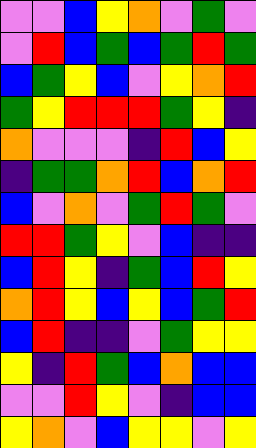[["violet", "violet", "blue", "yellow", "orange", "violet", "green", "violet"], ["violet", "red", "blue", "green", "blue", "green", "red", "green"], ["blue", "green", "yellow", "blue", "violet", "yellow", "orange", "red"], ["green", "yellow", "red", "red", "red", "green", "yellow", "indigo"], ["orange", "violet", "violet", "violet", "indigo", "red", "blue", "yellow"], ["indigo", "green", "green", "orange", "red", "blue", "orange", "red"], ["blue", "violet", "orange", "violet", "green", "red", "green", "violet"], ["red", "red", "green", "yellow", "violet", "blue", "indigo", "indigo"], ["blue", "red", "yellow", "indigo", "green", "blue", "red", "yellow"], ["orange", "red", "yellow", "blue", "yellow", "blue", "green", "red"], ["blue", "red", "indigo", "indigo", "violet", "green", "yellow", "yellow"], ["yellow", "indigo", "red", "green", "blue", "orange", "blue", "blue"], ["violet", "violet", "red", "yellow", "violet", "indigo", "blue", "blue"], ["yellow", "orange", "violet", "blue", "yellow", "yellow", "violet", "yellow"]]